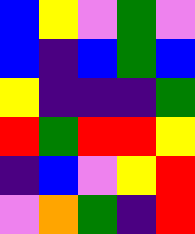[["blue", "yellow", "violet", "green", "violet"], ["blue", "indigo", "blue", "green", "blue"], ["yellow", "indigo", "indigo", "indigo", "green"], ["red", "green", "red", "red", "yellow"], ["indigo", "blue", "violet", "yellow", "red"], ["violet", "orange", "green", "indigo", "red"]]